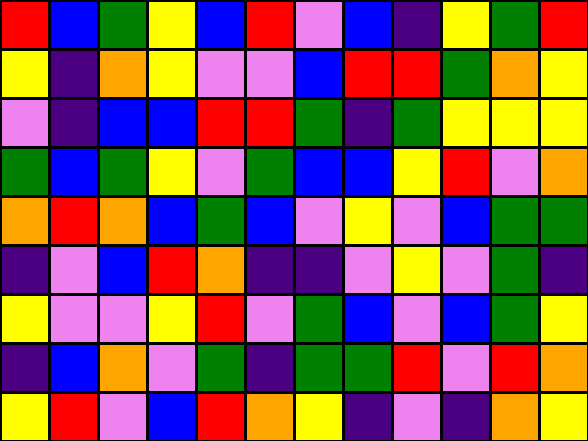[["red", "blue", "green", "yellow", "blue", "red", "violet", "blue", "indigo", "yellow", "green", "red"], ["yellow", "indigo", "orange", "yellow", "violet", "violet", "blue", "red", "red", "green", "orange", "yellow"], ["violet", "indigo", "blue", "blue", "red", "red", "green", "indigo", "green", "yellow", "yellow", "yellow"], ["green", "blue", "green", "yellow", "violet", "green", "blue", "blue", "yellow", "red", "violet", "orange"], ["orange", "red", "orange", "blue", "green", "blue", "violet", "yellow", "violet", "blue", "green", "green"], ["indigo", "violet", "blue", "red", "orange", "indigo", "indigo", "violet", "yellow", "violet", "green", "indigo"], ["yellow", "violet", "violet", "yellow", "red", "violet", "green", "blue", "violet", "blue", "green", "yellow"], ["indigo", "blue", "orange", "violet", "green", "indigo", "green", "green", "red", "violet", "red", "orange"], ["yellow", "red", "violet", "blue", "red", "orange", "yellow", "indigo", "violet", "indigo", "orange", "yellow"]]